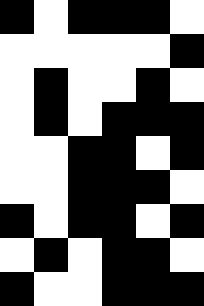[["black", "white", "black", "black", "black", "white"], ["white", "white", "white", "white", "white", "black"], ["white", "black", "white", "white", "black", "white"], ["white", "black", "white", "black", "black", "black"], ["white", "white", "black", "black", "white", "black"], ["white", "white", "black", "black", "black", "white"], ["black", "white", "black", "black", "white", "black"], ["white", "black", "white", "black", "black", "white"], ["black", "white", "white", "black", "black", "black"]]